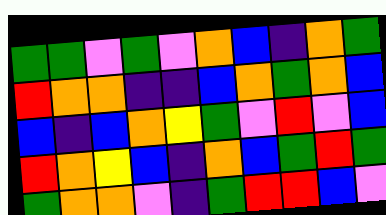[["green", "green", "violet", "green", "violet", "orange", "blue", "indigo", "orange", "green"], ["red", "orange", "orange", "indigo", "indigo", "blue", "orange", "green", "orange", "blue"], ["blue", "indigo", "blue", "orange", "yellow", "green", "violet", "red", "violet", "blue"], ["red", "orange", "yellow", "blue", "indigo", "orange", "blue", "green", "red", "green"], ["green", "orange", "orange", "violet", "indigo", "green", "red", "red", "blue", "violet"]]